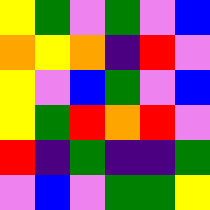[["yellow", "green", "violet", "green", "violet", "blue"], ["orange", "yellow", "orange", "indigo", "red", "violet"], ["yellow", "violet", "blue", "green", "violet", "blue"], ["yellow", "green", "red", "orange", "red", "violet"], ["red", "indigo", "green", "indigo", "indigo", "green"], ["violet", "blue", "violet", "green", "green", "yellow"]]